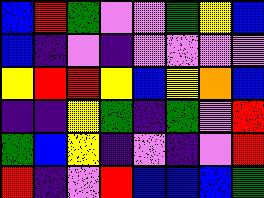[["blue", "red", "green", "violet", "violet", "green", "yellow", "blue"], ["blue", "indigo", "violet", "indigo", "violet", "violet", "violet", "violet"], ["yellow", "red", "red", "yellow", "blue", "yellow", "orange", "blue"], ["indigo", "indigo", "yellow", "green", "indigo", "green", "violet", "red"], ["green", "blue", "yellow", "indigo", "violet", "indigo", "violet", "red"], ["red", "indigo", "violet", "red", "blue", "blue", "blue", "green"]]